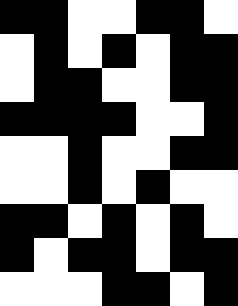[["black", "black", "white", "white", "black", "black", "white"], ["white", "black", "white", "black", "white", "black", "black"], ["white", "black", "black", "white", "white", "black", "black"], ["black", "black", "black", "black", "white", "white", "black"], ["white", "white", "black", "white", "white", "black", "black"], ["white", "white", "black", "white", "black", "white", "white"], ["black", "black", "white", "black", "white", "black", "white"], ["black", "white", "black", "black", "white", "black", "black"], ["white", "white", "white", "black", "black", "white", "black"]]